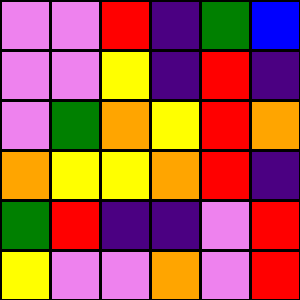[["violet", "violet", "red", "indigo", "green", "blue"], ["violet", "violet", "yellow", "indigo", "red", "indigo"], ["violet", "green", "orange", "yellow", "red", "orange"], ["orange", "yellow", "yellow", "orange", "red", "indigo"], ["green", "red", "indigo", "indigo", "violet", "red"], ["yellow", "violet", "violet", "orange", "violet", "red"]]